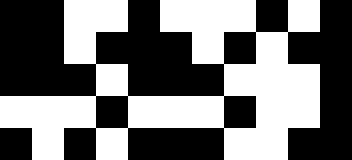[["black", "black", "white", "white", "black", "white", "white", "white", "black", "white", "black"], ["black", "black", "white", "black", "black", "black", "white", "black", "white", "black", "black"], ["black", "black", "black", "white", "black", "black", "black", "white", "white", "white", "black"], ["white", "white", "white", "black", "white", "white", "white", "black", "white", "white", "black"], ["black", "white", "black", "white", "black", "black", "black", "white", "white", "black", "black"]]